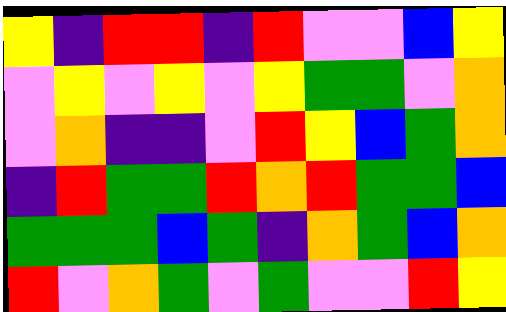[["yellow", "indigo", "red", "red", "indigo", "red", "violet", "violet", "blue", "yellow"], ["violet", "yellow", "violet", "yellow", "violet", "yellow", "green", "green", "violet", "orange"], ["violet", "orange", "indigo", "indigo", "violet", "red", "yellow", "blue", "green", "orange"], ["indigo", "red", "green", "green", "red", "orange", "red", "green", "green", "blue"], ["green", "green", "green", "blue", "green", "indigo", "orange", "green", "blue", "orange"], ["red", "violet", "orange", "green", "violet", "green", "violet", "violet", "red", "yellow"]]